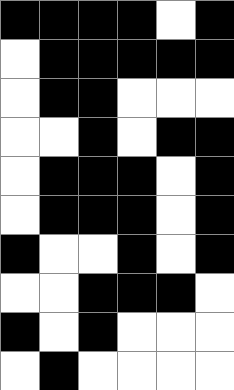[["black", "black", "black", "black", "white", "black"], ["white", "black", "black", "black", "black", "black"], ["white", "black", "black", "white", "white", "white"], ["white", "white", "black", "white", "black", "black"], ["white", "black", "black", "black", "white", "black"], ["white", "black", "black", "black", "white", "black"], ["black", "white", "white", "black", "white", "black"], ["white", "white", "black", "black", "black", "white"], ["black", "white", "black", "white", "white", "white"], ["white", "black", "white", "white", "white", "white"]]